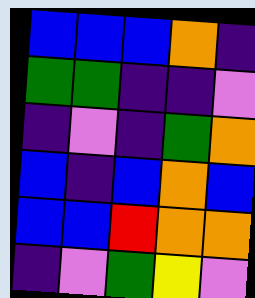[["blue", "blue", "blue", "orange", "indigo"], ["green", "green", "indigo", "indigo", "violet"], ["indigo", "violet", "indigo", "green", "orange"], ["blue", "indigo", "blue", "orange", "blue"], ["blue", "blue", "red", "orange", "orange"], ["indigo", "violet", "green", "yellow", "violet"]]